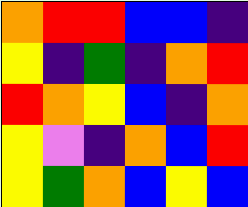[["orange", "red", "red", "blue", "blue", "indigo"], ["yellow", "indigo", "green", "indigo", "orange", "red"], ["red", "orange", "yellow", "blue", "indigo", "orange"], ["yellow", "violet", "indigo", "orange", "blue", "red"], ["yellow", "green", "orange", "blue", "yellow", "blue"]]